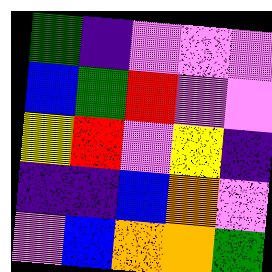[["green", "indigo", "violet", "violet", "violet"], ["blue", "green", "red", "violet", "violet"], ["yellow", "red", "violet", "yellow", "indigo"], ["indigo", "indigo", "blue", "orange", "violet"], ["violet", "blue", "orange", "orange", "green"]]